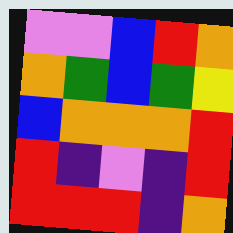[["violet", "violet", "blue", "red", "orange"], ["orange", "green", "blue", "green", "yellow"], ["blue", "orange", "orange", "orange", "red"], ["red", "indigo", "violet", "indigo", "red"], ["red", "red", "red", "indigo", "orange"]]